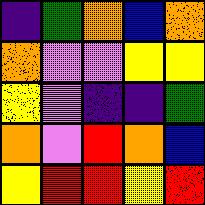[["indigo", "green", "orange", "blue", "orange"], ["orange", "violet", "violet", "yellow", "yellow"], ["yellow", "violet", "indigo", "indigo", "green"], ["orange", "violet", "red", "orange", "blue"], ["yellow", "red", "red", "yellow", "red"]]